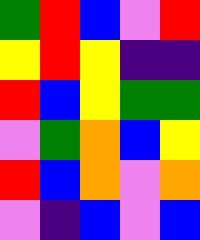[["green", "red", "blue", "violet", "red"], ["yellow", "red", "yellow", "indigo", "indigo"], ["red", "blue", "yellow", "green", "green"], ["violet", "green", "orange", "blue", "yellow"], ["red", "blue", "orange", "violet", "orange"], ["violet", "indigo", "blue", "violet", "blue"]]